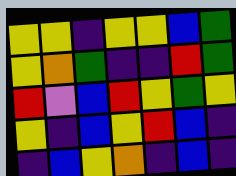[["yellow", "yellow", "indigo", "yellow", "yellow", "blue", "green"], ["yellow", "orange", "green", "indigo", "indigo", "red", "green"], ["red", "violet", "blue", "red", "yellow", "green", "yellow"], ["yellow", "indigo", "blue", "yellow", "red", "blue", "indigo"], ["indigo", "blue", "yellow", "orange", "indigo", "blue", "indigo"]]